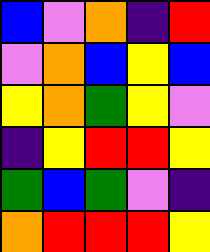[["blue", "violet", "orange", "indigo", "red"], ["violet", "orange", "blue", "yellow", "blue"], ["yellow", "orange", "green", "yellow", "violet"], ["indigo", "yellow", "red", "red", "yellow"], ["green", "blue", "green", "violet", "indigo"], ["orange", "red", "red", "red", "yellow"]]